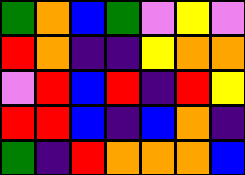[["green", "orange", "blue", "green", "violet", "yellow", "violet"], ["red", "orange", "indigo", "indigo", "yellow", "orange", "orange"], ["violet", "red", "blue", "red", "indigo", "red", "yellow"], ["red", "red", "blue", "indigo", "blue", "orange", "indigo"], ["green", "indigo", "red", "orange", "orange", "orange", "blue"]]